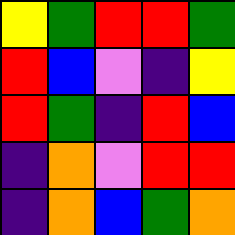[["yellow", "green", "red", "red", "green"], ["red", "blue", "violet", "indigo", "yellow"], ["red", "green", "indigo", "red", "blue"], ["indigo", "orange", "violet", "red", "red"], ["indigo", "orange", "blue", "green", "orange"]]